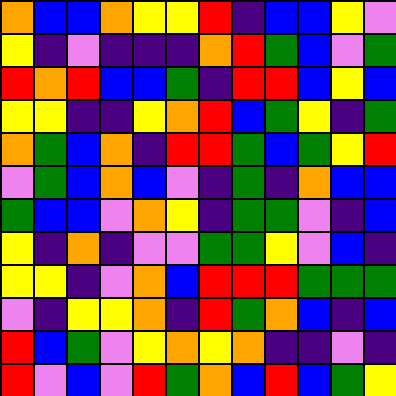[["orange", "blue", "blue", "orange", "yellow", "yellow", "red", "indigo", "blue", "blue", "yellow", "violet"], ["yellow", "indigo", "violet", "indigo", "indigo", "indigo", "orange", "red", "green", "blue", "violet", "green"], ["red", "orange", "red", "blue", "blue", "green", "indigo", "red", "red", "blue", "yellow", "blue"], ["yellow", "yellow", "indigo", "indigo", "yellow", "orange", "red", "blue", "green", "yellow", "indigo", "green"], ["orange", "green", "blue", "orange", "indigo", "red", "red", "green", "blue", "green", "yellow", "red"], ["violet", "green", "blue", "orange", "blue", "violet", "indigo", "green", "indigo", "orange", "blue", "blue"], ["green", "blue", "blue", "violet", "orange", "yellow", "indigo", "green", "green", "violet", "indigo", "blue"], ["yellow", "indigo", "orange", "indigo", "violet", "violet", "green", "green", "yellow", "violet", "blue", "indigo"], ["yellow", "yellow", "indigo", "violet", "orange", "blue", "red", "red", "red", "green", "green", "green"], ["violet", "indigo", "yellow", "yellow", "orange", "indigo", "red", "green", "orange", "blue", "indigo", "blue"], ["red", "blue", "green", "violet", "yellow", "orange", "yellow", "orange", "indigo", "indigo", "violet", "indigo"], ["red", "violet", "blue", "violet", "red", "green", "orange", "blue", "red", "blue", "green", "yellow"]]